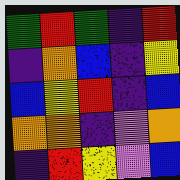[["green", "red", "green", "indigo", "red"], ["indigo", "orange", "blue", "indigo", "yellow"], ["blue", "yellow", "red", "indigo", "blue"], ["orange", "orange", "indigo", "violet", "orange"], ["indigo", "red", "yellow", "violet", "blue"]]